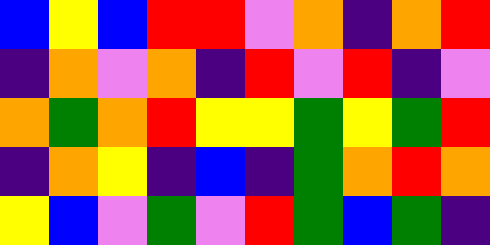[["blue", "yellow", "blue", "red", "red", "violet", "orange", "indigo", "orange", "red"], ["indigo", "orange", "violet", "orange", "indigo", "red", "violet", "red", "indigo", "violet"], ["orange", "green", "orange", "red", "yellow", "yellow", "green", "yellow", "green", "red"], ["indigo", "orange", "yellow", "indigo", "blue", "indigo", "green", "orange", "red", "orange"], ["yellow", "blue", "violet", "green", "violet", "red", "green", "blue", "green", "indigo"]]